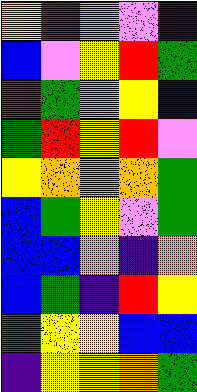[["yellow", "red", "violet", "violet", "indigo"], ["blue", "violet", "yellow", "red", "green"], ["red", "green", "violet", "yellow", "blue"], ["green", "red", "yellow", "red", "violet"], ["yellow", "orange", "orange", "orange", "green"], ["blue", "green", "yellow", "violet", "green"], ["blue", "blue", "orange", "indigo", "orange"], ["blue", "green", "indigo", "red", "yellow"], ["green", "yellow", "yellow", "blue", "blue"], ["indigo", "yellow", "yellow", "orange", "green"]]